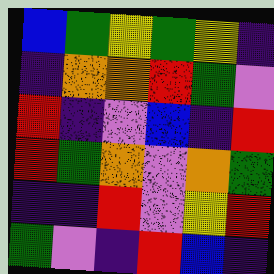[["blue", "green", "yellow", "green", "yellow", "indigo"], ["indigo", "orange", "orange", "red", "green", "violet"], ["red", "indigo", "violet", "blue", "indigo", "red"], ["red", "green", "orange", "violet", "orange", "green"], ["indigo", "indigo", "red", "violet", "yellow", "red"], ["green", "violet", "indigo", "red", "blue", "indigo"]]